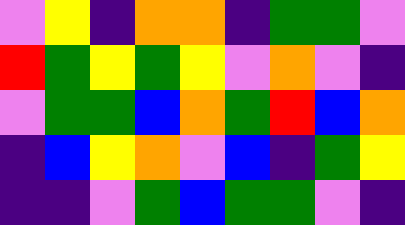[["violet", "yellow", "indigo", "orange", "orange", "indigo", "green", "green", "violet"], ["red", "green", "yellow", "green", "yellow", "violet", "orange", "violet", "indigo"], ["violet", "green", "green", "blue", "orange", "green", "red", "blue", "orange"], ["indigo", "blue", "yellow", "orange", "violet", "blue", "indigo", "green", "yellow"], ["indigo", "indigo", "violet", "green", "blue", "green", "green", "violet", "indigo"]]